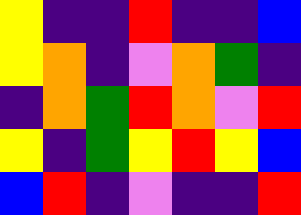[["yellow", "indigo", "indigo", "red", "indigo", "indigo", "blue"], ["yellow", "orange", "indigo", "violet", "orange", "green", "indigo"], ["indigo", "orange", "green", "red", "orange", "violet", "red"], ["yellow", "indigo", "green", "yellow", "red", "yellow", "blue"], ["blue", "red", "indigo", "violet", "indigo", "indigo", "red"]]